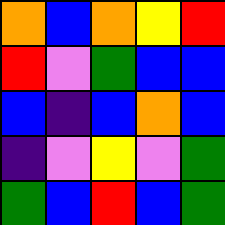[["orange", "blue", "orange", "yellow", "red"], ["red", "violet", "green", "blue", "blue"], ["blue", "indigo", "blue", "orange", "blue"], ["indigo", "violet", "yellow", "violet", "green"], ["green", "blue", "red", "blue", "green"]]